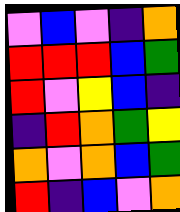[["violet", "blue", "violet", "indigo", "orange"], ["red", "red", "red", "blue", "green"], ["red", "violet", "yellow", "blue", "indigo"], ["indigo", "red", "orange", "green", "yellow"], ["orange", "violet", "orange", "blue", "green"], ["red", "indigo", "blue", "violet", "orange"]]